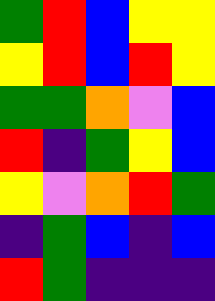[["green", "red", "blue", "yellow", "yellow"], ["yellow", "red", "blue", "red", "yellow"], ["green", "green", "orange", "violet", "blue"], ["red", "indigo", "green", "yellow", "blue"], ["yellow", "violet", "orange", "red", "green"], ["indigo", "green", "blue", "indigo", "blue"], ["red", "green", "indigo", "indigo", "indigo"]]